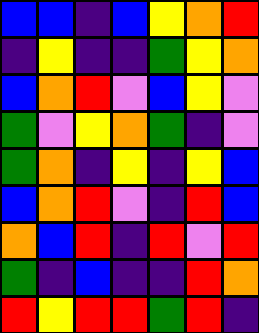[["blue", "blue", "indigo", "blue", "yellow", "orange", "red"], ["indigo", "yellow", "indigo", "indigo", "green", "yellow", "orange"], ["blue", "orange", "red", "violet", "blue", "yellow", "violet"], ["green", "violet", "yellow", "orange", "green", "indigo", "violet"], ["green", "orange", "indigo", "yellow", "indigo", "yellow", "blue"], ["blue", "orange", "red", "violet", "indigo", "red", "blue"], ["orange", "blue", "red", "indigo", "red", "violet", "red"], ["green", "indigo", "blue", "indigo", "indigo", "red", "orange"], ["red", "yellow", "red", "red", "green", "red", "indigo"]]